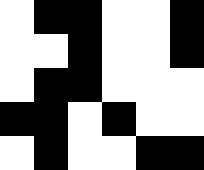[["white", "black", "black", "white", "white", "black"], ["white", "white", "black", "white", "white", "black"], ["white", "black", "black", "white", "white", "white"], ["black", "black", "white", "black", "white", "white"], ["white", "black", "white", "white", "black", "black"]]